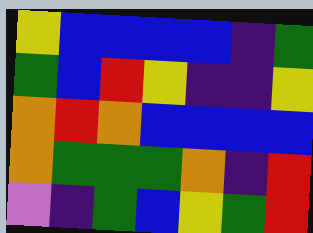[["yellow", "blue", "blue", "blue", "blue", "indigo", "green"], ["green", "blue", "red", "yellow", "indigo", "indigo", "yellow"], ["orange", "red", "orange", "blue", "blue", "blue", "blue"], ["orange", "green", "green", "green", "orange", "indigo", "red"], ["violet", "indigo", "green", "blue", "yellow", "green", "red"]]